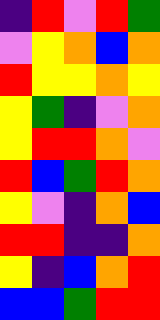[["indigo", "red", "violet", "red", "green"], ["violet", "yellow", "orange", "blue", "orange"], ["red", "yellow", "yellow", "orange", "yellow"], ["yellow", "green", "indigo", "violet", "orange"], ["yellow", "red", "red", "orange", "violet"], ["red", "blue", "green", "red", "orange"], ["yellow", "violet", "indigo", "orange", "blue"], ["red", "red", "indigo", "indigo", "orange"], ["yellow", "indigo", "blue", "orange", "red"], ["blue", "blue", "green", "red", "red"]]